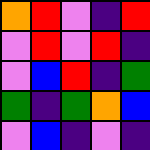[["orange", "red", "violet", "indigo", "red"], ["violet", "red", "violet", "red", "indigo"], ["violet", "blue", "red", "indigo", "green"], ["green", "indigo", "green", "orange", "blue"], ["violet", "blue", "indigo", "violet", "indigo"]]